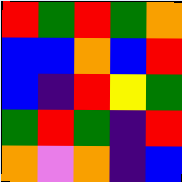[["red", "green", "red", "green", "orange"], ["blue", "blue", "orange", "blue", "red"], ["blue", "indigo", "red", "yellow", "green"], ["green", "red", "green", "indigo", "red"], ["orange", "violet", "orange", "indigo", "blue"]]